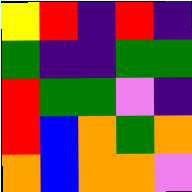[["yellow", "red", "indigo", "red", "indigo"], ["green", "indigo", "indigo", "green", "green"], ["red", "green", "green", "violet", "indigo"], ["red", "blue", "orange", "green", "orange"], ["orange", "blue", "orange", "orange", "violet"]]